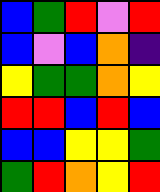[["blue", "green", "red", "violet", "red"], ["blue", "violet", "blue", "orange", "indigo"], ["yellow", "green", "green", "orange", "yellow"], ["red", "red", "blue", "red", "blue"], ["blue", "blue", "yellow", "yellow", "green"], ["green", "red", "orange", "yellow", "red"]]